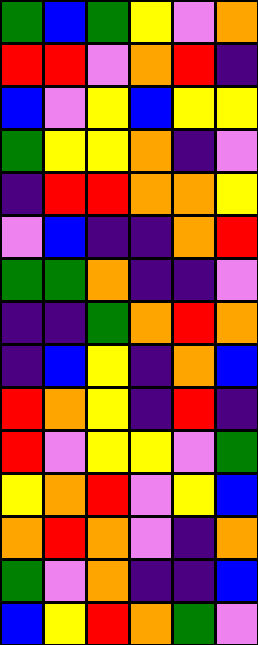[["green", "blue", "green", "yellow", "violet", "orange"], ["red", "red", "violet", "orange", "red", "indigo"], ["blue", "violet", "yellow", "blue", "yellow", "yellow"], ["green", "yellow", "yellow", "orange", "indigo", "violet"], ["indigo", "red", "red", "orange", "orange", "yellow"], ["violet", "blue", "indigo", "indigo", "orange", "red"], ["green", "green", "orange", "indigo", "indigo", "violet"], ["indigo", "indigo", "green", "orange", "red", "orange"], ["indigo", "blue", "yellow", "indigo", "orange", "blue"], ["red", "orange", "yellow", "indigo", "red", "indigo"], ["red", "violet", "yellow", "yellow", "violet", "green"], ["yellow", "orange", "red", "violet", "yellow", "blue"], ["orange", "red", "orange", "violet", "indigo", "orange"], ["green", "violet", "orange", "indigo", "indigo", "blue"], ["blue", "yellow", "red", "orange", "green", "violet"]]